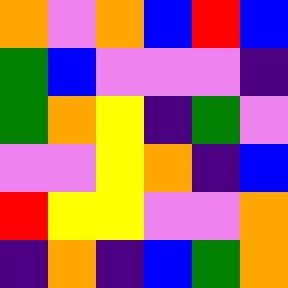[["orange", "violet", "orange", "blue", "red", "blue"], ["green", "blue", "violet", "violet", "violet", "indigo"], ["green", "orange", "yellow", "indigo", "green", "violet"], ["violet", "violet", "yellow", "orange", "indigo", "blue"], ["red", "yellow", "yellow", "violet", "violet", "orange"], ["indigo", "orange", "indigo", "blue", "green", "orange"]]